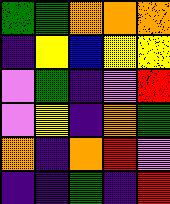[["green", "green", "orange", "orange", "orange"], ["indigo", "yellow", "blue", "yellow", "yellow"], ["violet", "green", "indigo", "violet", "red"], ["violet", "yellow", "indigo", "orange", "green"], ["orange", "indigo", "orange", "red", "violet"], ["indigo", "indigo", "green", "indigo", "red"]]